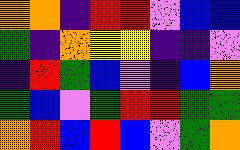[["orange", "orange", "indigo", "red", "red", "violet", "blue", "blue"], ["green", "indigo", "orange", "yellow", "yellow", "indigo", "indigo", "violet"], ["indigo", "red", "green", "blue", "violet", "indigo", "blue", "orange"], ["green", "blue", "violet", "green", "red", "red", "green", "green"], ["orange", "red", "blue", "red", "blue", "violet", "green", "orange"]]